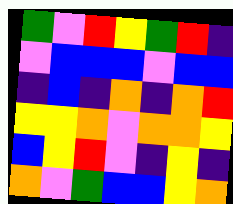[["green", "violet", "red", "yellow", "green", "red", "indigo"], ["violet", "blue", "blue", "blue", "violet", "blue", "blue"], ["indigo", "blue", "indigo", "orange", "indigo", "orange", "red"], ["yellow", "yellow", "orange", "violet", "orange", "orange", "yellow"], ["blue", "yellow", "red", "violet", "indigo", "yellow", "indigo"], ["orange", "violet", "green", "blue", "blue", "yellow", "orange"]]